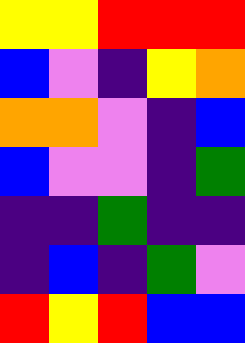[["yellow", "yellow", "red", "red", "red"], ["blue", "violet", "indigo", "yellow", "orange"], ["orange", "orange", "violet", "indigo", "blue"], ["blue", "violet", "violet", "indigo", "green"], ["indigo", "indigo", "green", "indigo", "indigo"], ["indigo", "blue", "indigo", "green", "violet"], ["red", "yellow", "red", "blue", "blue"]]